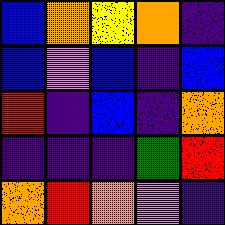[["blue", "orange", "yellow", "orange", "indigo"], ["blue", "violet", "blue", "indigo", "blue"], ["red", "indigo", "blue", "indigo", "orange"], ["indigo", "indigo", "indigo", "green", "red"], ["orange", "red", "orange", "violet", "indigo"]]